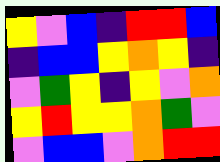[["yellow", "violet", "blue", "indigo", "red", "red", "blue"], ["indigo", "blue", "blue", "yellow", "orange", "yellow", "indigo"], ["violet", "green", "yellow", "indigo", "yellow", "violet", "orange"], ["yellow", "red", "yellow", "yellow", "orange", "green", "violet"], ["violet", "blue", "blue", "violet", "orange", "red", "red"]]